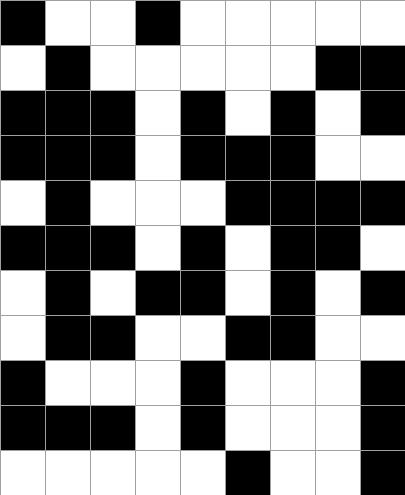[["black", "white", "white", "black", "white", "white", "white", "white", "white"], ["white", "black", "white", "white", "white", "white", "white", "black", "black"], ["black", "black", "black", "white", "black", "white", "black", "white", "black"], ["black", "black", "black", "white", "black", "black", "black", "white", "white"], ["white", "black", "white", "white", "white", "black", "black", "black", "black"], ["black", "black", "black", "white", "black", "white", "black", "black", "white"], ["white", "black", "white", "black", "black", "white", "black", "white", "black"], ["white", "black", "black", "white", "white", "black", "black", "white", "white"], ["black", "white", "white", "white", "black", "white", "white", "white", "black"], ["black", "black", "black", "white", "black", "white", "white", "white", "black"], ["white", "white", "white", "white", "white", "black", "white", "white", "black"]]